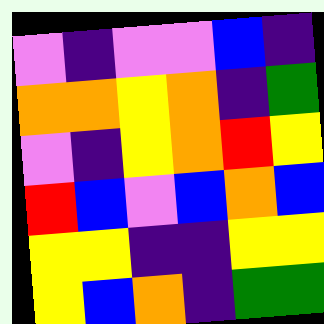[["violet", "indigo", "violet", "violet", "blue", "indigo"], ["orange", "orange", "yellow", "orange", "indigo", "green"], ["violet", "indigo", "yellow", "orange", "red", "yellow"], ["red", "blue", "violet", "blue", "orange", "blue"], ["yellow", "yellow", "indigo", "indigo", "yellow", "yellow"], ["yellow", "blue", "orange", "indigo", "green", "green"]]